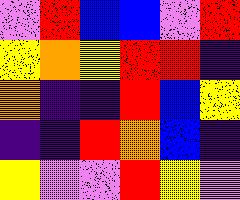[["violet", "red", "blue", "blue", "violet", "red"], ["yellow", "orange", "yellow", "red", "red", "indigo"], ["orange", "indigo", "indigo", "red", "blue", "yellow"], ["indigo", "indigo", "red", "orange", "blue", "indigo"], ["yellow", "violet", "violet", "red", "yellow", "violet"]]